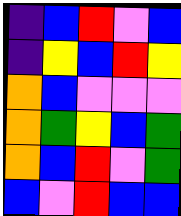[["indigo", "blue", "red", "violet", "blue"], ["indigo", "yellow", "blue", "red", "yellow"], ["orange", "blue", "violet", "violet", "violet"], ["orange", "green", "yellow", "blue", "green"], ["orange", "blue", "red", "violet", "green"], ["blue", "violet", "red", "blue", "blue"]]